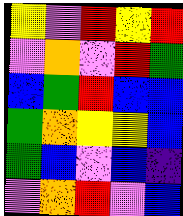[["yellow", "violet", "red", "yellow", "red"], ["violet", "orange", "violet", "red", "green"], ["blue", "green", "red", "blue", "blue"], ["green", "orange", "yellow", "yellow", "blue"], ["green", "blue", "violet", "blue", "indigo"], ["violet", "orange", "red", "violet", "blue"]]